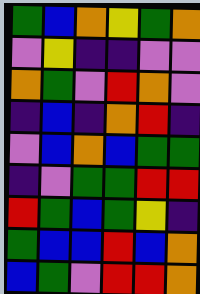[["green", "blue", "orange", "yellow", "green", "orange"], ["violet", "yellow", "indigo", "indigo", "violet", "violet"], ["orange", "green", "violet", "red", "orange", "violet"], ["indigo", "blue", "indigo", "orange", "red", "indigo"], ["violet", "blue", "orange", "blue", "green", "green"], ["indigo", "violet", "green", "green", "red", "red"], ["red", "green", "blue", "green", "yellow", "indigo"], ["green", "blue", "blue", "red", "blue", "orange"], ["blue", "green", "violet", "red", "red", "orange"]]